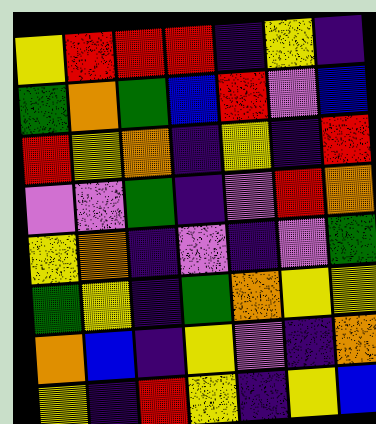[["yellow", "red", "red", "red", "indigo", "yellow", "indigo"], ["green", "orange", "green", "blue", "red", "violet", "blue"], ["red", "yellow", "orange", "indigo", "yellow", "indigo", "red"], ["violet", "violet", "green", "indigo", "violet", "red", "orange"], ["yellow", "orange", "indigo", "violet", "indigo", "violet", "green"], ["green", "yellow", "indigo", "green", "orange", "yellow", "yellow"], ["orange", "blue", "indigo", "yellow", "violet", "indigo", "orange"], ["yellow", "indigo", "red", "yellow", "indigo", "yellow", "blue"]]